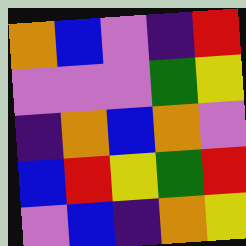[["orange", "blue", "violet", "indigo", "red"], ["violet", "violet", "violet", "green", "yellow"], ["indigo", "orange", "blue", "orange", "violet"], ["blue", "red", "yellow", "green", "red"], ["violet", "blue", "indigo", "orange", "yellow"]]